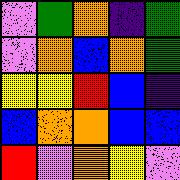[["violet", "green", "orange", "indigo", "green"], ["violet", "orange", "blue", "orange", "green"], ["yellow", "yellow", "red", "blue", "indigo"], ["blue", "orange", "orange", "blue", "blue"], ["red", "violet", "orange", "yellow", "violet"]]